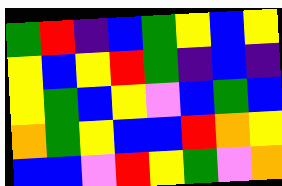[["green", "red", "indigo", "blue", "green", "yellow", "blue", "yellow"], ["yellow", "blue", "yellow", "red", "green", "indigo", "blue", "indigo"], ["yellow", "green", "blue", "yellow", "violet", "blue", "green", "blue"], ["orange", "green", "yellow", "blue", "blue", "red", "orange", "yellow"], ["blue", "blue", "violet", "red", "yellow", "green", "violet", "orange"]]